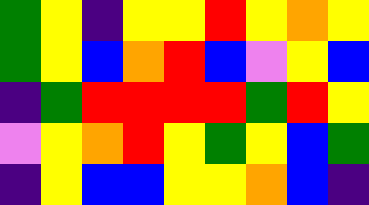[["green", "yellow", "indigo", "yellow", "yellow", "red", "yellow", "orange", "yellow"], ["green", "yellow", "blue", "orange", "red", "blue", "violet", "yellow", "blue"], ["indigo", "green", "red", "red", "red", "red", "green", "red", "yellow"], ["violet", "yellow", "orange", "red", "yellow", "green", "yellow", "blue", "green"], ["indigo", "yellow", "blue", "blue", "yellow", "yellow", "orange", "blue", "indigo"]]